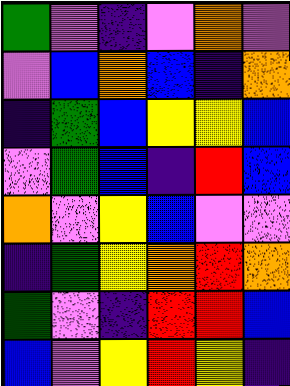[["green", "violet", "indigo", "violet", "orange", "violet"], ["violet", "blue", "orange", "blue", "indigo", "orange"], ["indigo", "green", "blue", "yellow", "yellow", "blue"], ["violet", "green", "blue", "indigo", "red", "blue"], ["orange", "violet", "yellow", "blue", "violet", "violet"], ["indigo", "green", "yellow", "orange", "red", "orange"], ["green", "violet", "indigo", "red", "red", "blue"], ["blue", "violet", "yellow", "red", "yellow", "indigo"]]